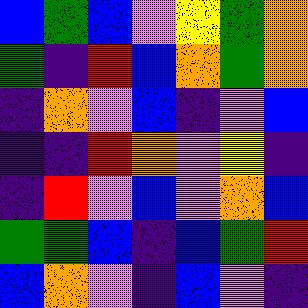[["blue", "green", "blue", "violet", "yellow", "green", "orange"], ["green", "indigo", "red", "blue", "orange", "green", "orange"], ["indigo", "orange", "violet", "blue", "indigo", "violet", "blue"], ["indigo", "indigo", "red", "orange", "violet", "yellow", "indigo"], ["indigo", "red", "violet", "blue", "violet", "orange", "blue"], ["green", "green", "blue", "indigo", "blue", "green", "red"], ["blue", "orange", "violet", "indigo", "blue", "violet", "indigo"]]